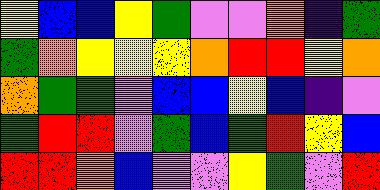[["yellow", "blue", "blue", "yellow", "green", "violet", "violet", "orange", "indigo", "green"], ["green", "orange", "yellow", "yellow", "yellow", "orange", "red", "red", "yellow", "orange"], ["orange", "green", "green", "violet", "blue", "blue", "yellow", "blue", "indigo", "violet"], ["green", "red", "red", "violet", "green", "blue", "green", "red", "yellow", "blue"], ["red", "red", "orange", "blue", "violet", "violet", "yellow", "green", "violet", "red"]]